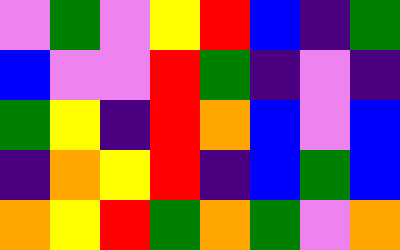[["violet", "green", "violet", "yellow", "red", "blue", "indigo", "green"], ["blue", "violet", "violet", "red", "green", "indigo", "violet", "indigo"], ["green", "yellow", "indigo", "red", "orange", "blue", "violet", "blue"], ["indigo", "orange", "yellow", "red", "indigo", "blue", "green", "blue"], ["orange", "yellow", "red", "green", "orange", "green", "violet", "orange"]]